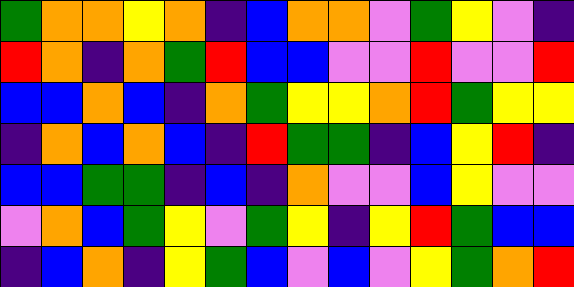[["green", "orange", "orange", "yellow", "orange", "indigo", "blue", "orange", "orange", "violet", "green", "yellow", "violet", "indigo"], ["red", "orange", "indigo", "orange", "green", "red", "blue", "blue", "violet", "violet", "red", "violet", "violet", "red"], ["blue", "blue", "orange", "blue", "indigo", "orange", "green", "yellow", "yellow", "orange", "red", "green", "yellow", "yellow"], ["indigo", "orange", "blue", "orange", "blue", "indigo", "red", "green", "green", "indigo", "blue", "yellow", "red", "indigo"], ["blue", "blue", "green", "green", "indigo", "blue", "indigo", "orange", "violet", "violet", "blue", "yellow", "violet", "violet"], ["violet", "orange", "blue", "green", "yellow", "violet", "green", "yellow", "indigo", "yellow", "red", "green", "blue", "blue"], ["indigo", "blue", "orange", "indigo", "yellow", "green", "blue", "violet", "blue", "violet", "yellow", "green", "orange", "red"]]